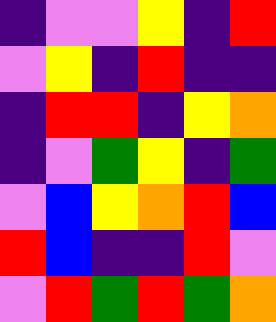[["indigo", "violet", "violet", "yellow", "indigo", "red"], ["violet", "yellow", "indigo", "red", "indigo", "indigo"], ["indigo", "red", "red", "indigo", "yellow", "orange"], ["indigo", "violet", "green", "yellow", "indigo", "green"], ["violet", "blue", "yellow", "orange", "red", "blue"], ["red", "blue", "indigo", "indigo", "red", "violet"], ["violet", "red", "green", "red", "green", "orange"]]